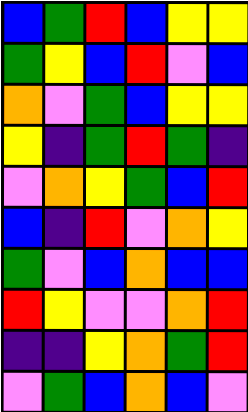[["blue", "green", "red", "blue", "yellow", "yellow"], ["green", "yellow", "blue", "red", "violet", "blue"], ["orange", "violet", "green", "blue", "yellow", "yellow"], ["yellow", "indigo", "green", "red", "green", "indigo"], ["violet", "orange", "yellow", "green", "blue", "red"], ["blue", "indigo", "red", "violet", "orange", "yellow"], ["green", "violet", "blue", "orange", "blue", "blue"], ["red", "yellow", "violet", "violet", "orange", "red"], ["indigo", "indigo", "yellow", "orange", "green", "red"], ["violet", "green", "blue", "orange", "blue", "violet"]]